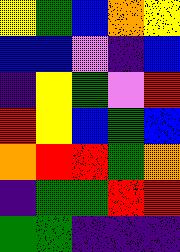[["yellow", "green", "blue", "orange", "yellow"], ["blue", "blue", "violet", "indigo", "blue"], ["indigo", "yellow", "green", "violet", "red"], ["red", "yellow", "blue", "green", "blue"], ["orange", "red", "red", "green", "orange"], ["indigo", "green", "green", "red", "red"], ["green", "green", "indigo", "indigo", "indigo"]]